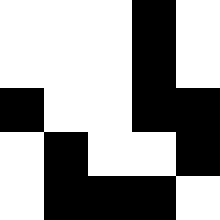[["white", "white", "white", "black", "white"], ["white", "white", "white", "black", "white"], ["black", "white", "white", "black", "black"], ["white", "black", "white", "white", "black"], ["white", "black", "black", "black", "white"]]